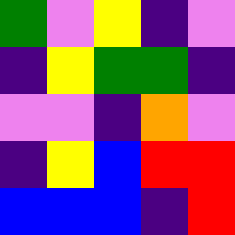[["green", "violet", "yellow", "indigo", "violet"], ["indigo", "yellow", "green", "green", "indigo"], ["violet", "violet", "indigo", "orange", "violet"], ["indigo", "yellow", "blue", "red", "red"], ["blue", "blue", "blue", "indigo", "red"]]